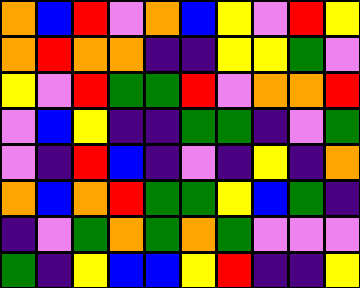[["orange", "blue", "red", "violet", "orange", "blue", "yellow", "violet", "red", "yellow"], ["orange", "red", "orange", "orange", "indigo", "indigo", "yellow", "yellow", "green", "violet"], ["yellow", "violet", "red", "green", "green", "red", "violet", "orange", "orange", "red"], ["violet", "blue", "yellow", "indigo", "indigo", "green", "green", "indigo", "violet", "green"], ["violet", "indigo", "red", "blue", "indigo", "violet", "indigo", "yellow", "indigo", "orange"], ["orange", "blue", "orange", "red", "green", "green", "yellow", "blue", "green", "indigo"], ["indigo", "violet", "green", "orange", "green", "orange", "green", "violet", "violet", "violet"], ["green", "indigo", "yellow", "blue", "blue", "yellow", "red", "indigo", "indigo", "yellow"]]